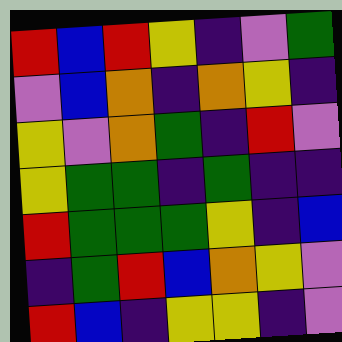[["red", "blue", "red", "yellow", "indigo", "violet", "green"], ["violet", "blue", "orange", "indigo", "orange", "yellow", "indigo"], ["yellow", "violet", "orange", "green", "indigo", "red", "violet"], ["yellow", "green", "green", "indigo", "green", "indigo", "indigo"], ["red", "green", "green", "green", "yellow", "indigo", "blue"], ["indigo", "green", "red", "blue", "orange", "yellow", "violet"], ["red", "blue", "indigo", "yellow", "yellow", "indigo", "violet"]]